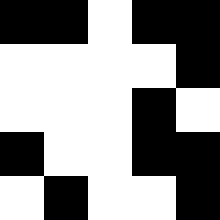[["black", "black", "white", "black", "black"], ["white", "white", "white", "white", "black"], ["white", "white", "white", "black", "white"], ["black", "white", "white", "black", "black"], ["white", "black", "white", "white", "black"]]